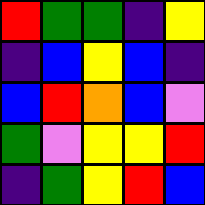[["red", "green", "green", "indigo", "yellow"], ["indigo", "blue", "yellow", "blue", "indigo"], ["blue", "red", "orange", "blue", "violet"], ["green", "violet", "yellow", "yellow", "red"], ["indigo", "green", "yellow", "red", "blue"]]